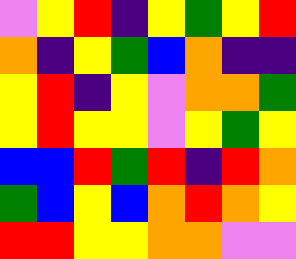[["violet", "yellow", "red", "indigo", "yellow", "green", "yellow", "red"], ["orange", "indigo", "yellow", "green", "blue", "orange", "indigo", "indigo"], ["yellow", "red", "indigo", "yellow", "violet", "orange", "orange", "green"], ["yellow", "red", "yellow", "yellow", "violet", "yellow", "green", "yellow"], ["blue", "blue", "red", "green", "red", "indigo", "red", "orange"], ["green", "blue", "yellow", "blue", "orange", "red", "orange", "yellow"], ["red", "red", "yellow", "yellow", "orange", "orange", "violet", "violet"]]